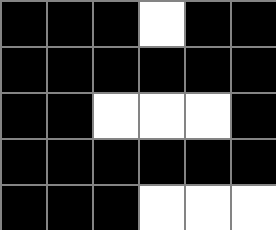[["black", "black", "black", "white", "black", "black"], ["black", "black", "black", "black", "black", "black"], ["black", "black", "white", "white", "white", "black"], ["black", "black", "black", "black", "black", "black"], ["black", "black", "black", "white", "white", "white"]]